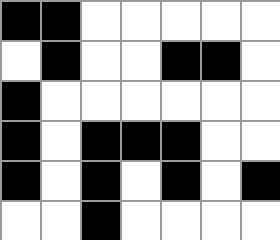[["black", "black", "white", "white", "white", "white", "white"], ["white", "black", "white", "white", "black", "black", "white"], ["black", "white", "white", "white", "white", "white", "white"], ["black", "white", "black", "black", "black", "white", "white"], ["black", "white", "black", "white", "black", "white", "black"], ["white", "white", "black", "white", "white", "white", "white"]]